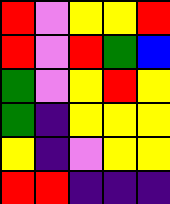[["red", "violet", "yellow", "yellow", "red"], ["red", "violet", "red", "green", "blue"], ["green", "violet", "yellow", "red", "yellow"], ["green", "indigo", "yellow", "yellow", "yellow"], ["yellow", "indigo", "violet", "yellow", "yellow"], ["red", "red", "indigo", "indigo", "indigo"]]